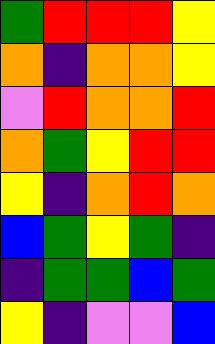[["green", "red", "red", "red", "yellow"], ["orange", "indigo", "orange", "orange", "yellow"], ["violet", "red", "orange", "orange", "red"], ["orange", "green", "yellow", "red", "red"], ["yellow", "indigo", "orange", "red", "orange"], ["blue", "green", "yellow", "green", "indigo"], ["indigo", "green", "green", "blue", "green"], ["yellow", "indigo", "violet", "violet", "blue"]]